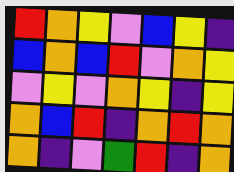[["red", "orange", "yellow", "violet", "blue", "yellow", "indigo"], ["blue", "orange", "blue", "red", "violet", "orange", "yellow"], ["violet", "yellow", "violet", "orange", "yellow", "indigo", "yellow"], ["orange", "blue", "red", "indigo", "orange", "red", "orange"], ["orange", "indigo", "violet", "green", "red", "indigo", "orange"]]